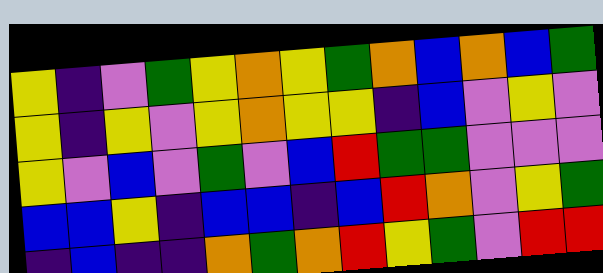[["yellow", "indigo", "violet", "green", "yellow", "orange", "yellow", "green", "orange", "blue", "orange", "blue", "green"], ["yellow", "indigo", "yellow", "violet", "yellow", "orange", "yellow", "yellow", "indigo", "blue", "violet", "yellow", "violet"], ["yellow", "violet", "blue", "violet", "green", "violet", "blue", "red", "green", "green", "violet", "violet", "violet"], ["blue", "blue", "yellow", "indigo", "blue", "blue", "indigo", "blue", "red", "orange", "violet", "yellow", "green"], ["indigo", "blue", "indigo", "indigo", "orange", "green", "orange", "red", "yellow", "green", "violet", "red", "red"]]